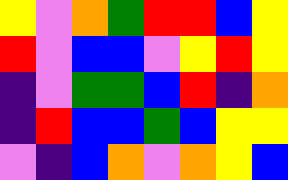[["yellow", "violet", "orange", "green", "red", "red", "blue", "yellow"], ["red", "violet", "blue", "blue", "violet", "yellow", "red", "yellow"], ["indigo", "violet", "green", "green", "blue", "red", "indigo", "orange"], ["indigo", "red", "blue", "blue", "green", "blue", "yellow", "yellow"], ["violet", "indigo", "blue", "orange", "violet", "orange", "yellow", "blue"]]